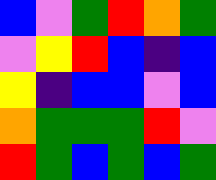[["blue", "violet", "green", "red", "orange", "green"], ["violet", "yellow", "red", "blue", "indigo", "blue"], ["yellow", "indigo", "blue", "blue", "violet", "blue"], ["orange", "green", "green", "green", "red", "violet"], ["red", "green", "blue", "green", "blue", "green"]]